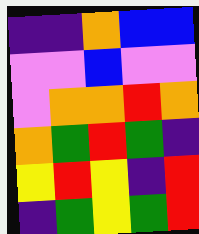[["indigo", "indigo", "orange", "blue", "blue"], ["violet", "violet", "blue", "violet", "violet"], ["violet", "orange", "orange", "red", "orange"], ["orange", "green", "red", "green", "indigo"], ["yellow", "red", "yellow", "indigo", "red"], ["indigo", "green", "yellow", "green", "red"]]